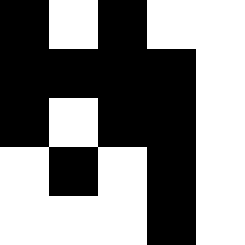[["black", "white", "black", "white", "white"], ["black", "black", "black", "black", "white"], ["black", "white", "black", "black", "white"], ["white", "black", "white", "black", "white"], ["white", "white", "white", "black", "white"]]